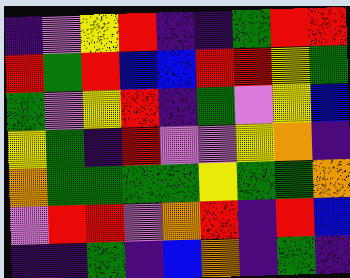[["indigo", "violet", "yellow", "red", "indigo", "indigo", "green", "red", "red"], ["red", "green", "red", "blue", "blue", "red", "red", "yellow", "green"], ["green", "violet", "yellow", "red", "indigo", "green", "violet", "yellow", "blue"], ["yellow", "green", "indigo", "red", "violet", "violet", "yellow", "orange", "indigo"], ["orange", "green", "green", "green", "green", "yellow", "green", "green", "orange"], ["violet", "red", "red", "violet", "orange", "red", "indigo", "red", "blue"], ["indigo", "indigo", "green", "indigo", "blue", "orange", "indigo", "green", "indigo"]]